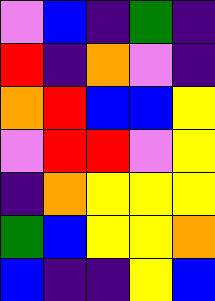[["violet", "blue", "indigo", "green", "indigo"], ["red", "indigo", "orange", "violet", "indigo"], ["orange", "red", "blue", "blue", "yellow"], ["violet", "red", "red", "violet", "yellow"], ["indigo", "orange", "yellow", "yellow", "yellow"], ["green", "blue", "yellow", "yellow", "orange"], ["blue", "indigo", "indigo", "yellow", "blue"]]